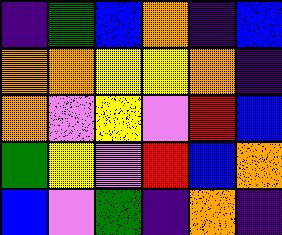[["indigo", "green", "blue", "orange", "indigo", "blue"], ["orange", "orange", "yellow", "yellow", "orange", "indigo"], ["orange", "violet", "yellow", "violet", "red", "blue"], ["green", "yellow", "violet", "red", "blue", "orange"], ["blue", "violet", "green", "indigo", "orange", "indigo"]]